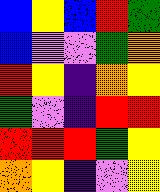[["blue", "yellow", "blue", "red", "green"], ["blue", "violet", "violet", "green", "orange"], ["red", "yellow", "indigo", "orange", "yellow"], ["green", "violet", "indigo", "red", "red"], ["red", "red", "red", "green", "yellow"], ["orange", "yellow", "indigo", "violet", "yellow"]]